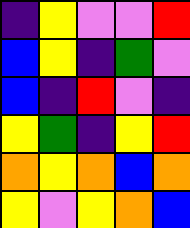[["indigo", "yellow", "violet", "violet", "red"], ["blue", "yellow", "indigo", "green", "violet"], ["blue", "indigo", "red", "violet", "indigo"], ["yellow", "green", "indigo", "yellow", "red"], ["orange", "yellow", "orange", "blue", "orange"], ["yellow", "violet", "yellow", "orange", "blue"]]